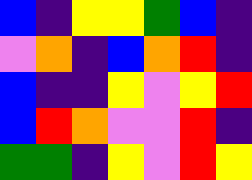[["blue", "indigo", "yellow", "yellow", "green", "blue", "indigo"], ["violet", "orange", "indigo", "blue", "orange", "red", "indigo"], ["blue", "indigo", "indigo", "yellow", "violet", "yellow", "red"], ["blue", "red", "orange", "violet", "violet", "red", "indigo"], ["green", "green", "indigo", "yellow", "violet", "red", "yellow"]]